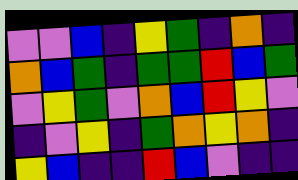[["violet", "violet", "blue", "indigo", "yellow", "green", "indigo", "orange", "indigo"], ["orange", "blue", "green", "indigo", "green", "green", "red", "blue", "green"], ["violet", "yellow", "green", "violet", "orange", "blue", "red", "yellow", "violet"], ["indigo", "violet", "yellow", "indigo", "green", "orange", "yellow", "orange", "indigo"], ["yellow", "blue", "indigo", "indigo", "red", "blue", "violet", "indigo", "indigo"]]